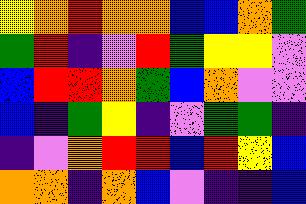[["yellow", "orange", "red", "orange", "orange", "blue", "blue", "orange", "green"], ["green", "red", "indigo", "violet", "red", "green", "yellow", "yellow", "violet"], ["blue", "red", "red", "orange", "green", "blue", "orange", "violet", "violet"], ["blue", "indigo", "green", "yellow", "indigo", "violet", "green", "green", "indigo"], ["indigo", "violet", "orange", "red", "red", "blue", "red", "yellow", "blue"], ["orange", "orange", "indigo", "orange", "blue", "violet", "indigo", "indigo", "blue"]]